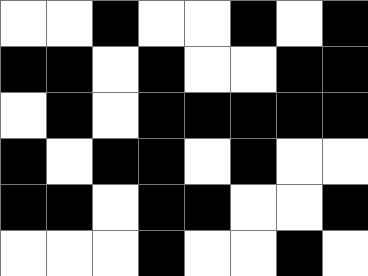[["white", "white", "black", "white", "white", "black", "white", "black"], ["black", "black", "white", "black", "white", "white", "black", "black"], ["white", "black", "white", "black", "black", "black", "black", "black"], ["black", "white", "black", "black", "white", "black", "white", "white"], ["black", "black", "white", "black", "black", "white", "white", "black"], ["white", "white", "white", "black", "white", "white", "black", "white"]]